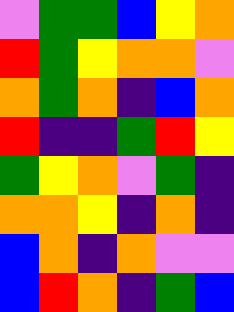[["violet", "green", "green", "blue", "yellow", "orange"], ["red", "green", "yellow", "orange", "orange", "violet"], ["orange", "green", "orange", "indigo", "blue", "orange"], ["red", "indigo", "indigo", "green", "red", "yellow"], ["green", "yellow", "orange", "violet", "green", "indigo"], ["orange", "orange", "yellow", "indigo", "orange", "indigo"], ["blue", "orange", "indigo", "orange", "violet", "violet"], ["blue", "red", "orange", "indigo", "green", "blue"]]